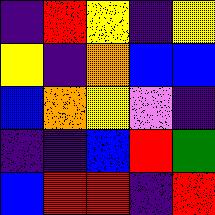[["indigo", "red", "yellow", "indigo", "yellow"], ["yellow", "indigo", "orange", "blue", "blue"], ["blue", "orange", "yellow", "violet", "indigo"], ["indigo", "indigo", "blue", "red", "green"], ["blue", "red", "red", "indigo", "red"]]